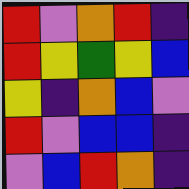[["red", "violet", "orange", "red", "indigo"], ["red", "yellow", "green", "yellow", "blue"], ["yellow", "indigo", "orange", "blue", "violet"], ["red", "violet", "blue", "blue", "indigo"], ["violet", "blue", "red", "orange", "indigo"]]